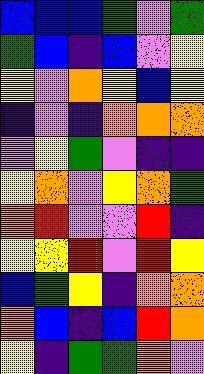[["blue", "blue", "blue", "green", "violet", "green"], ["green", "blue", "indigo", "blue", "violet", "yellow"], ["yellow", "violet", "orange", "yellow", "blue", "yellow"], ["indigo", "violet", "indigo", "orange", "orange", "orange"], ["violet", "yellow", "green", "violet", "indigo", "indigo"], ["yellow", "orange", "violet", "yellow", "orange", "green"], ["orange", "red", "violet", "violet", "red", "indigo"], ["yellow", "yellow", "red", "violet", "red", "yellow"], ["blue", "green", "yellow", "indigo", "orange", "orange"], ["orange", "blue", "indigo", "blue", "red", "orange"], ["yellow", "indigo", "green", "green", "orange", "violet"]]